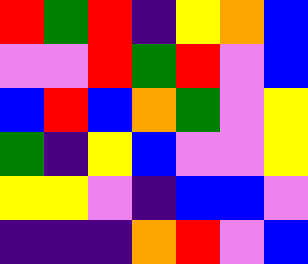[["red", "green", "red", "indigo", "yellow", "orange", "blue"], ["violet", "violet", "red", "green", "red", "violet", "blue"], ["blue", "red", "blue", "orange", "green", "violet", "yellow"], ["green", "indigo", "yellow", "blue", "violet", "violet", "yellow"], ["yellow", "yellow", "violet", "indigo", "blue", "blue", "violet"], ["indigo", "indigo", "indigo", "orange", "red", "violet", "blue"]]